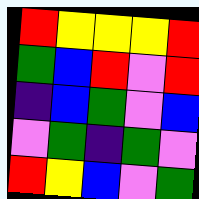[["red", "yellow", "yellow", "yellow", "red"], ["green", "blue", "red", "violet", "red"], ["indigo", "blue", "green", "violet", "blue"], ["violet", "green", "indigo", "green", "violet"], ["red", "yellow", "blue", "violet", "green"]]